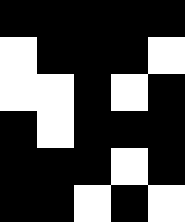[["black", "black", "black", "black", "black"], ["white", "black", "black", "black", "white"], ["white", "white", "black", "white", "black"], ["black", "white", "black", "black", "black"], ["black", "black", "black", "white", "black"], ["black", "black", "white", "black", "white"]]